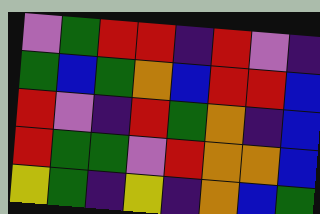[["violet", "green", "red", "red", "indigo", "red", "violet", "indigo"], ["green", "blue", "green", "orange", "blue", "red", "red", "blue"], ["red", "violet", "indigo", "red", "green", "orange", "indigo", "blue"], ["red", "green", "green", "violet", "red", "orange", "orange", "blue"], ["yellow", "green", "indigo", "yellow", "indigo", "orange", "blue", "green"]]